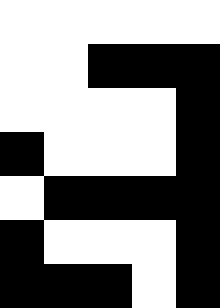[["white", "white", "white", "white", "white"], ["white", "white", "black", "black", "black"], ["white", "white", "white", "white", "black"], ["black", "white", "white", "white", "black"], ["white", "black", "black", "black", "black"], ["black", "white", "white", "white", "black"], ["black", "black", "black", "white", "black"]]